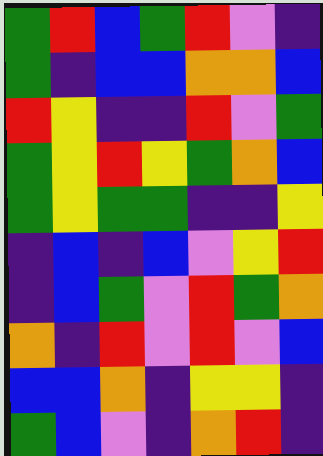[["green", "red", "blue", "green", "red", "violet", "indigo"], ["green", "indigo", "blue", "blue", "orange", "orange", "blue"], ["red", "yellow", "indigo", "indigo", "red", "violet", "green"], ["green", "yellow", "red", "yellow", "green", "orange", "blue"], ["green", "yellow", "green", "green", "indigo", "indigo", "yellow"], ["indigo", "blue", "indigo", "blue", "violet", "yellow", "red"], ["indigo", "blue", "green", "violet", "red", "green", "orange"], ["orange", "indigo", "red", "violet", "red", "violet", "blue"], ["blue", "blue", "orange", "indigo", "yellow", "yellow", "indigo"], ["green", "blue", "violet", "indigo", "orange", "red", "indigo"]]